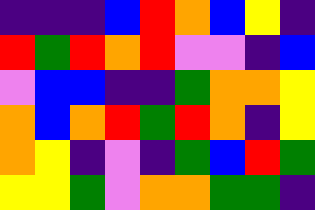[["indigo", "indigo", "indigo", "blue", "red", "orange", "blue", "yellow", "indigo"], ["red", "green", "red", "orange", "red", "violet", "violet", "indigo", "blue"], ["violet", "blue", "blue", "indigo", "indigo", "green", "orange", "orange", "yellow"], ["orange", "blue", "orange", "red", "green", "red", "orange", "indigo", "yellow"], ["orange", "yellow", "indigo", "violet", "indigo", "green", "blue", "red", "green"], ["yellow", "yellow", "green", "violet", "orange", "orange", "green", "green", "indigo"]]